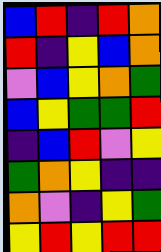[["blue", "red", "indigo", "red", "orange"], ["red", "indigo", "yellow", "blue", "orange"], ["violet", "blue", "yellow", "orange", "green"], ["blue", "yellow", "green", "green", "red"], ["indigo", "blue", "red", "violet", "yellow"], ["green", "orange", "yellow", "indigo", "indigo"], ["orange", "violet", "indigo", "yellow", "green"], ["yellow", "red", "yellow", "red", "red"]]